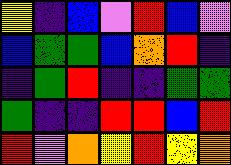[["yellow", "indigo", "blue", "violet", "red", "blue", "violet"], ["blue", "green", "green", "blue", "orange", "red", "indigo"], ["indigo", "green", "red", "indigo", "indigo", "green", "green"], ["green", "indigo", "indigo", "red", "red", "blue", "red"], ["red", "violet", "orange", "yellow", "red", "yellow", "orange"]]